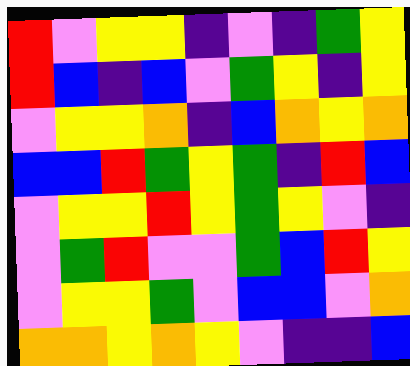[["red", "violet", "yellow", "yellow", "indigo", "violet", "indigo", "green", "yellow"], ["red", "blue", "indigo", "blue", "violet", "green", "yellow", "indigo", "yellow"], ["violet", "yellow", "yellow", "orange", "indigo", "blue", "orange", "yellow", "orange"], ["blue", "blue", "red", "green", "yellow", "green", "indigo", "red", "blue"], ["violet", "yellow", "yellow", "red", "yellow", "green", "yellow", "violet", "indigo"], ["violet", "green", "red", "violet", "violet", "green", "blue", "red", "yellow"], ["violet", "yellow", "yellow", "green", "violet", "blue", "blue", "violet", "orange"], ["orange", "orange", "yellow", "orange", "yellow", "violet", "indigo", "indigo", "blue"]]